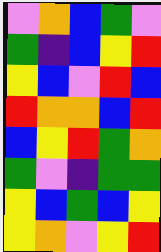[["violet", "orange", "blue", "green", "violet"], ["green", "indigo", "blue", "yellow", "red"], ["yellow", "blue", "violet", "red", "blue"], ["red", "orange", "orange", "blue", "red"], ["blue", "yellow", "red", "green", "orange"], ["green", "violet", "indigo", "green", "green"], ["yellow", "blue", "green", "blue", "yellow"], ["yellow", "orange", "violet", "yellow", "red"]]